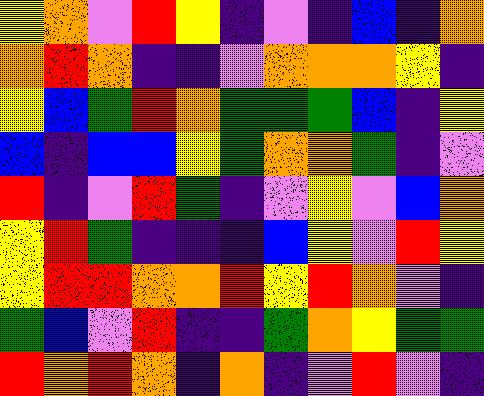[["yellow", "orange", "violet", "red", "yellow", "indigo", "violet", "indigo", "blue", "indigo", "orange"], ["orange", "red", "orange", "indigo", "indigo", "violet", "orange", "orange", "orange", "yellow", "indigo"], ["yellow", "blue", "green", "red", "orange", "green", "green", "green", "blue", "indigo", "yellow"], ["blue", "indigo", "blue", "blue", "yellow", "green", "orange", "orange", "green", "indigo", "violet"], ["red", "indigo", "violet", "red", "green", "indigo", "violet", "yellow", "violet", "blue", "orange"], ["yellow", "red", "green", "indigo", "indigo", "indigo", "blue", "yellow", "violet", "red", "yellow"], ["yellow", "red", "red", "orange", "orange", "red", "yellow", "red", "orange", "violet", "indigo"], ["green", "blue", "violet", "red", "indigo", "indigo", "green", "orange", "yellow", "green", "green"], ["red", "orange", "red", "orange", "indigo", "orange", "indigo", "violet", "red", "violet", "indigo"]]